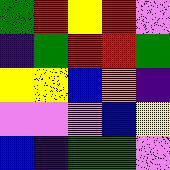[["green", "red", "yellow", "red", "violet"], ["indigo", "green", "red", "red", "green"], ["yellow", "yellow", "blue", "orange", "indigo"], ["violet", "violet", "violet", "blue", "yellow"], ["blue", "indigo", "green", "green", "violet"]]